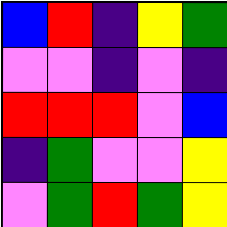[["blue", "red", "indigo", "yellow", "green"], ["violet", "violet", "indigo", "violet", "indigo"], ["red", "red", "red", "violet", "blue"], ["indigo", "green", "violet", "violet", "yellow"], ["violet", "green", "red", "green", "yellow"]]